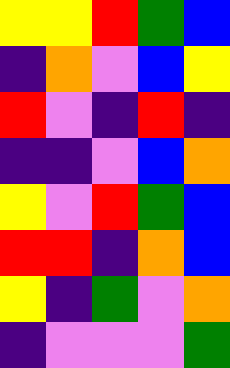[["yellow", "yellow", "red", "green", "blue"], ["indigo", "orange", "violet", "blue", "yellow"], ["red", "violet", "indigo", "red", "indigo"], ["indigo", "indigo", "violet", "blue", "orange"], ["yellow", "violet", "red", "green", "blue"], ["red", "red", "indigo", "orange", "blue"], ["yellow", "indigo", "green", "violet", "orange"], ["indigo", "violet", "violet", "violet", "green"]]